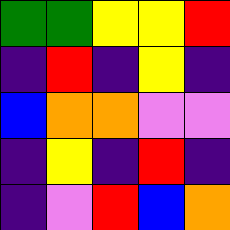[["green", "green", "yellow", "yellow", "red"], ["indigo", "red", "indigo", "yellow", "indigo"], ["blue", "orange", "orange", "violet", "violet"], ["indigo", "yellow", "indigo", "red", "indigo"], ["indigo", "violet", "red", "blue", "orange"]]